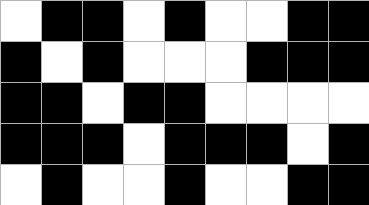[["white", "black", "black", "white", "black", "white", "white", "black", "black"], ["black", "white", "black", "white", "white", "white", "black", "black", "black"], ["black", "black", "white", "black", "black", "white", "white", "white", "white"], ["black", "black", "black", "white", "black", "black", "black", "white", "black"], ["white", "black", "white", "white", "black", "white", "white", "black", "black"]]